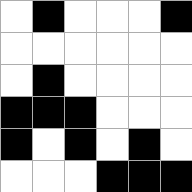[["white", "black", "white", "white", "white", "black"], ["white", "white", "white", "white", "white", "white"], ["white", "black", "white", "white", "white", "white"], ["black", "black", "black", "white", "white", "white"], ["black", "white", "black", "white", "black", "white"], ["white", "white", "white", "black", "black", "black"]]